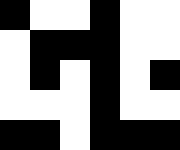[["black", "white", "white", "black", "white", "white"], ["white", "black", "black", "black", "white", "white"], ["white", "black", "white", "black", "white", "black"], ["white", "white", "white", "black", "white", "white"], ["black", "black", "white", "black", "black", "black"]]